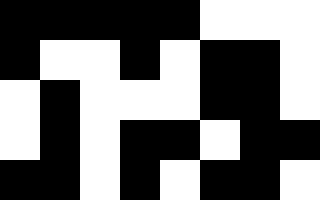[["black", "black", "black", "black", "black", "white", "white", "white"], ["black", "white", "white", "black", "white", "black", "black", "white"], ["white", "black", "white", "white", "white", "black", "black", "white"], ["white", "black", "white", "black", "black", "white", "black", "black"], ["black", "black", "white", "black", "white", "black", "black", "white"]]